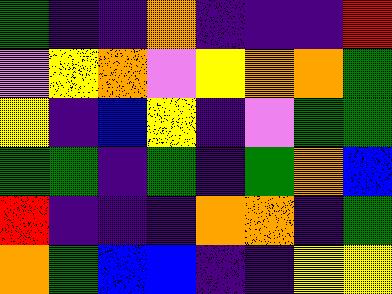[["green", "indigo", "indigo", "orange", "indigo", "indigo", "indigo", "red"], ["violet", "yellow", "orange", "violet", "yellow", "orange", "orange", "green"], ["yellow", "indigo", "blue", "yellow", "indigo", "violet", "green", "green"], ["green", "green", "indigo", "green", "indigo", "green", "orange", "blue"], ["red", "indigo", "indigo", "indigo", "orange", "orange", "indigo", "green"], ["orange", "green", "blue", "blue", "indigo", "indigo", "yellow", "yellow"]]